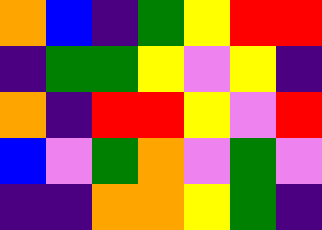[["orange", "blue", "indigo", "green", "yellow", "red", "red"], ["indigo", "green", "green", "yellow", "violet", "yellow", "indigo"], ["orange", "indigo", "red", "red", "yellow", "violet", "red"], ["blue", "violet", "green", "orange", "violet", "green", "violet"], ["indigo", "indigo", "orange", "orange", "yellow", "green", "indigo"]]